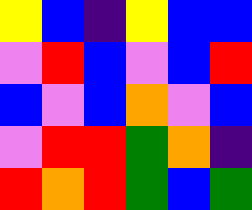[["yellow", "blue", "indigo", "yellow", "blue", "blue"], ["violet", "red", "blue", "violet", "blue", "red"], ["blue", "violet", "blue", "orange", "violet", "blue"], ["violet", "red", "red", "green", "orange", "indigo"], ["red", "orange", "red", "green", "blue", "green"]]